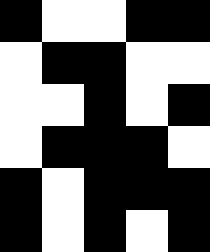[["black", "white", "white", "black", "black"], ["white", "black", "black", "white", "white"], ["white", "white", "black", "white", "black"], ["white", "black", "black", "black", "white"], ["black", "white", "black", "black", "black"], ["black", "white", "black", "white", "black"]]